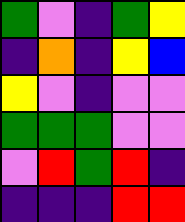[["green", "violet", "indigo", "green", "yellow"], ["indigo", "orange", "indigo", "yellow", "blue"], ["yellow", "violet", "indigo", "violet", "violet"], ["green", "green", "green", "violet", "violet"], ["violet", "red", "green", "red", "indigo"], ["indigo", "indigo", "indigo", "red", "red"]]